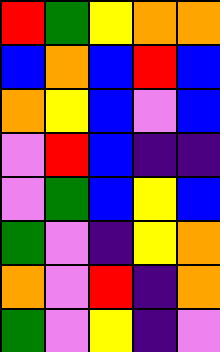[["red", "green", "yellow", "orange", "orange"], ["blue", "orange", "blue", "red", "blue"], ["orange", "yellow", "blue", "violet", "blue"], ["violet", "red", "blue", "indigo", "indigo"], ["violet", "green", "blue", "yellow", "blue"], ["green", "violet", "indigo", "yellow", "orange"], ["orange", "violet", "red", "indigo", "orange"], ["green", "violet", "yellow", "indigo", "violet"]]